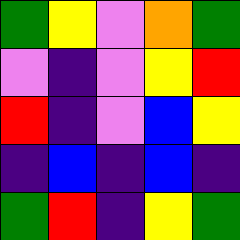[["green", "yellow", "violet", "orange", "green"], ["violet", "indigo", "violet", "yellow", "red"], ["red", "indigo", "violet", "blue", "yellow"], ["indigo", "blue", "indigo", "blue", "indigo"], ["green", "red", "indigo", "yellow", "green"]]